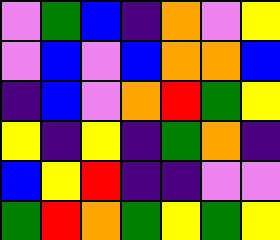[["violet", "green", "blue", "indigo", "orange", "violet", "yellow"], ["violet", "blue", "violet", "blue", "orange", "orange", "blue"], ["indigo", "blue", "violet", "orange", "red", "green", "yellow"], ["yellow", "indigo", "yellow", "indigo", "green", "orange", "indigo"], ["blue", "yellow", "red", "indigo", "indigo", "violet", "violet"], ["green", "red", "orange", "green", "yellow", "green", "yellow"]]